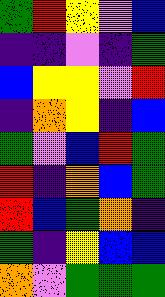[["green", "red", "yellow", "violet", "blue"], ["indigo", "indigo", "violet", "indigo", "green"], ["blue", "yellow", "yellow", "violet", "red"], ["indigo", "orange", "yellow", "indigo", "blue"], ["green", "violet", "blue", "red", "green"], ["red", "indigo", "orange", "blue", "green"], ["red", "blue", "green", "orange", "indigo"], ["green", "indigo", "yellow", "blue", "blue"], ["orange", "violet", "green", "green", "green"]]